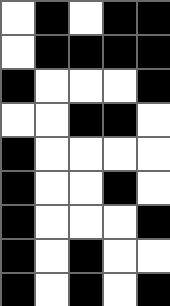[["white", "black", "white", "black", "black"], ["white", "black", "black", "black", "black"], ["black", "white", "white", "white", "black"], ["white", "white", "black", "black", "white"], ["black", "white", "white", "white", "white"], ["black", "white", "white", "black", "white"], ["black", "white", "white", "white", "black"], ["black", "white", "black", "white", "white"], ["black", "white", "black", "white", "black"]]